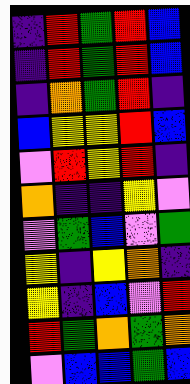[["indigo", "red", "green", "red", "blue"], ["indigo", "red", "green", "red", "blue"], ["indigo", "orange", "green", "red", "indigo"], ["blue", "yellow", "yellow", "red", "blue"], ["violet", "red", "yellow", "red", "indigo"], ["orange", "indigo", "indigo", "yellow", "violet"], ["violet", "green", "blue", "violet", "green"], ["yellow", "indigo", "yellow", "orange", "indigo"], ["yellow", "indigo", "blue", "violet", "red"], ["red", "green", "orange", "green", "orange"], ["violet", "blue", "blue", "green", "blue"]]